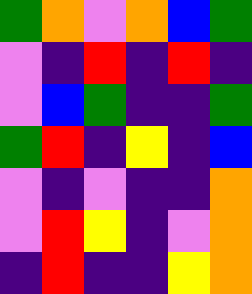[["green", "orange", "violet", "orange", "blue", "green"], ["violet", "indigo", "red", "indigo", "red", "indigo"], ["violet", "blue", "green", "indigo", "indigo", "green"], ["green", "red", "indigo", "yellow", "indigo", "blue"], ["violet", "indigo", "violet", "indigo", "indigo", "orange"], ["violet", "red", "yellow", "indigo", "violet", "orange"], ["indigo", "red", "indigo", "indigo", "yellow", "orange"]]